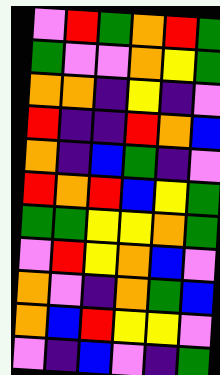[["violet", "red", "green", "orange", "red", "green"], ["green", "violet", "violet", "orange", "yellow", "green"], ["orange", "orange", "indigo", "yellow", "indigo", "violet"], ["red", "indigo", "indigo", "red", "orange", "blue"], ["orange", "indigo", "blue", "green", "indigo", "violet"], ["red", "orange", "red", "blue", "yellow", "green"], ["green", "green", "yellow", "yellow", "orange", "green"], ["violet", "red", "yellow", "orange", "blue", "violet"], ["orange", "violet", "indigo", "orange", "green", "blue"], ["orange", "blue", "red", "yellow", "yellow", "violet"], ["violet", "indigo", "blue", "violet", "indigo", "green"]]